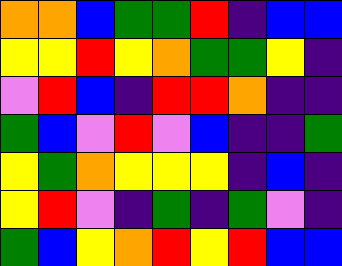[["orange", "orange", "blue", "green", "green", "red", "indigo", "blue", "blue"], ["yellow", "yellow", "red", "yellow", "orange", "green", "green", "yellow", "indigo"], ["violet", "red", "blue", "indigo", "red", "red", "orange", "indigo", "indigo"], ["green", "blue", "violet", "red", "violet", "blue", "indigo", "indigo", "green"], ["yellow", "green", "orange", "yellow", "yellow", "yellow", "indigo", "blue", "indigo"], ["yellow", "red", "violet", "indigo", "green", "indigo", "green", "violet", "indigo"], ["green", "blue", "yellow", "orange", "red", "yellow", "red", "blue", "blue"]]